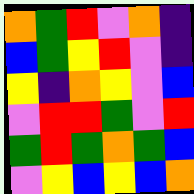[["orange", "green", "red", "violet", "orange", "indigo"], ["blue", "green", "yellow", "red", "violet", "indigo"], ["yellow", "indigo", "orange", "yellow", "violet", "blue"], ["violet", "red", "red", "green", "violet", "red"], ["green", "red", "green", "orange", "green", "blue"], ["violet", "yellow", "blue", "yellow", "blue", "orange"]]